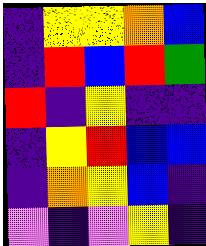[["indigo", "yellow", "yellow", "orange", "blue"], ["indigo", "red", "blue", "red", "green"], ["red", "indigo", "yellow", "indigo", "indigo"], ["indigo", "yellow", "red", "blue", "blue"], ["indigo", "orange", "yellow", "blue", "indigo"], ["violet", "indigo", "violet", "yellow", "indigo"]]